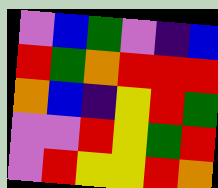[["violet", "blue", "green", "violet", "indigo", "blue"], ["red", "green", "orange", "red", "red", "red"], ["orange", "blue", "indigo", "yellow", "red", "green"], ["violet", "violet", "red", "yellow", "green", "red"], ["violet", "red", "yellow", "yellow", "red", "orange"]]